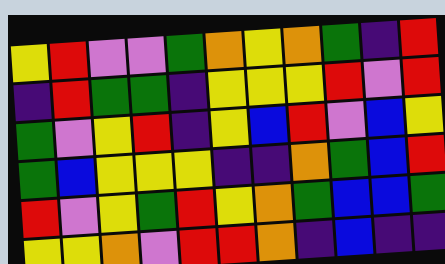[["yellow", "red", "violet", "violet", "green", "orange", "yellow", "orange", "green", "indigo", "red"], ["indigo", "red", "green", "green", "indigo", "yellow", "yellow", "yellow", "red", "violet", "red"], ["green", "violet", "yellow", "red", "indigo", "yellow", "blue", "red", "violet", "blue", "yellow"], ["green", "blue", "yellow", "yellow", "yellow", "indigo", "indigo", "orange", "green", "blue", "red"], ["red", "violet", "yellow", "green", "red", "yellow", "orange", "green", "blue", "blue", "green"], ["yellow", "yellow", "orange", "violet", "red", "red", "orange", "indigo", "blue", "indigo", "indigo"]]